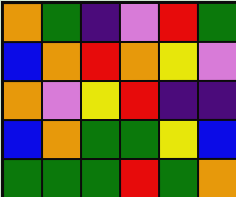[["orange", "green", "indigo", "violet", "red", "green"], ["blue", "orange", "red", "orange", "yellow", "violet"], ["orange", "violet", "yellow", "red", "indigo", "indigo"], ["blue", "orange", "green", "green", "yellow", "blue"], ["green", "green", "green", "red", "green", "orange"]]